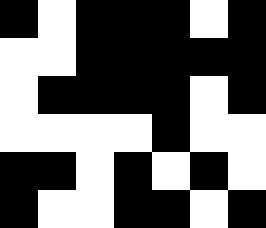[["black", "white", "black", "black", "black", "white", "black"], ["white", "white", "black", "black", "black", "black", "black"], ["white", "black", "black", "black", "black", "white", "black"], ["white", "white", "white", "white", "black", "white", "white"], ["black", "black", "white", "black", "white", "black", "white"], ["black", "white", "white", "black", "black", "white", "black"]]